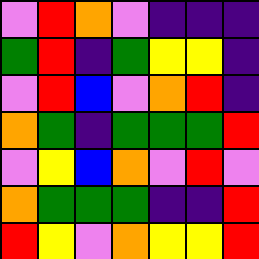[["violet", "red", "orange", "violet", "indigo", "indigo", "indigo"], ["green", "red", "indigo", "green", "yellow", "yellow", "indigo"], ["violet", "red", "blue", "violet", "orange", "red", "indigo"], ["orange", "green", "indigo", "green", "green", "green", "red"], ["violet", "yellow", "blue", "orange", "violet", "red", "violet"], ["orange", "green", "green", "green", "indigo", "indigo", "red"], ["red", "yellow", "violet", "orange", "yellow", "yellow", "red"]]